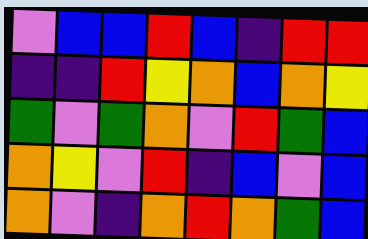[["violet", "blue", "blue", "red", "blue", "indigo", "red", "red"], ["indigo", "indigo", "red", "yellow", "orange", "blue", "orange", "yellow"], ["green", "violet", "green", "orange", "violet", "red", "green", "blue"], ["orange", "yellow", "violet", "red", "indigo", "blue", "violet", "blue"], ["orange", "violet", "indigo", "orange", "red", "orange", "green", "blue"]]